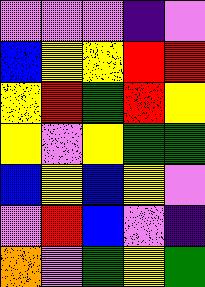[["violet", "violet", "violet", "indigo", "violet"], ["blue", "yellow", "yellow", "red", "red"], ["yellow", "red", "green", "red", "yellow"], ["yellow", "violet", "yellow", "green", "green"], ["blue", "yellow", "blue", "yellow", "violet"], ["violet", "red", "blue", "violet", "indigo"], ["orange", "violet", "green", "yellow", "green"]]